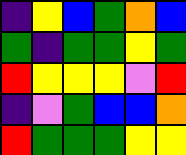[["indigo", "yellow", "blue", "green", "orange", "blue"], ["green", "indigo", "green", "green", "yellow", "green"], ["red", "yellow", "yellow", "yellow", "violet", "red"], ["indigo", "violet", "green", "blue", "blue", "orange"], ["red", "green", "green", "green", "yellow", "yellow"]]